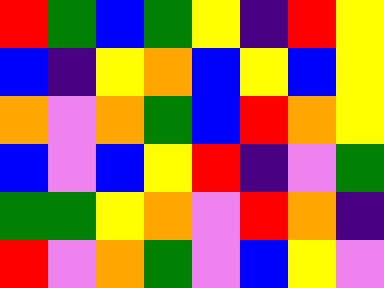[["red", "green", "blue", "green", "yellow", "indigo", "red", "yellow"], ["blue", "indigo", "yellow", "orange", "blue", "yellow", "blue", "yellow"], ["orange", "violet", "orange", "green", "blue", "red", "orange", "yellow"], ["blue", "violet", "blue", "yellow", "red", "indigo", "violet", "green"], ["green", "green", "yellow", "orange", "violet", "red", "orange", "indigo"], ["red", "violet", "orange", "green", "violet", "blue", "yellow", "violet"]]